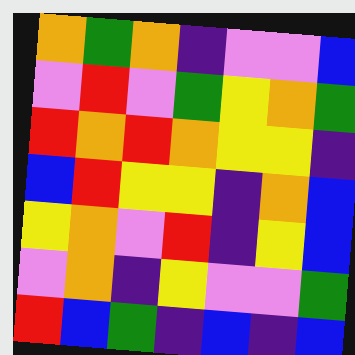[["orange", "green", "orange", "indigo", "violet", "violet", "blue"], ["violet", "red", "violet", "green", "yellow", "orange", "green"], ["red", "orange", "red", "orange", "yellow", "yellow", "indigo"], ["blue", "red", "yellow", "yellow", "indigo", "orange", "blue"], ["yellow", "orange", "violet", "red", "indigo", "yellow", "blue"], ["violet", "orange", "indigo", "yellow", "violet", "violet", "green"], ["red", "blue", "green", "indigo", "blue", "indigo", "blue"]]